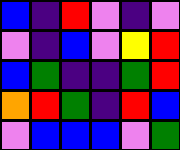[["blue", "indigo", "red", "violet", "indigo", "violet"], ["violet", "indigo", "blue", "violet", "yellow", "red"], ["blue", "green", "indigo", "indigo", "green", "red"], ["orange", "red", "green", "indigo", "red", "blue"], ["violet", "blue", "blue", "blue", "violet", "green"]]